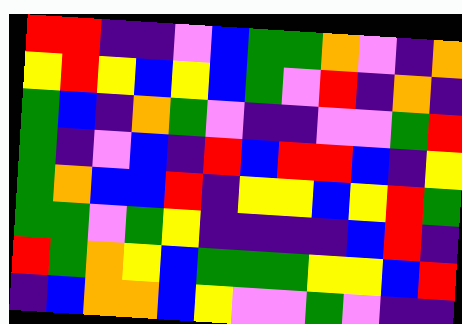[["red", "red", "indigo", "indigo", "violet", "blue", "green", "green", "orange", "violet", "indigo", "orange"], ["yellow", "red", "yellow", "blue", "yellow", "blue", "green", "violet", "red", "indigo", "orange", "indigo"], ["green", "blue", "indigo", "orange", "green", "violet", "indigo", "indigo", "violet", "violet", "green", "red"], ["green", "indigo", "violet", "blue", "indigo", "red", "blue", "red", "red", "blue", "indigo", "yellow"], ["green", "orange", "blue", "blue", "red", "indigo", "yellow", "yellow", "blue", "yellow", "red", "green"], ["green", "green", "violet", "green", "yellow", "indigo", "indigo", "indigo", "indigo", "blue", "red", "indigo"], ["red", "green", "orange", "yellow", "blue", "green", "green", "green", "yellow", "yellow", "blue", "red"], ["indigo", "blue", "orange", "orange", "blue", "yellow", "violet", "violet", "green", "violet", "indigo", "indigo"]]